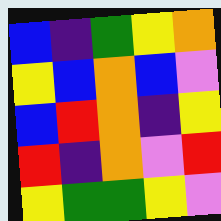[["blue", "indigo", "green", "yellow", "orange"], ["yellow", "blue", "orange", "blue", "violet"], ["blue", "red", "orange", "indigo", "yellow"], ["red", "indigo", "orange", "violet", "red"], ["yellow", "green", "green", "yellow", "violet"]]